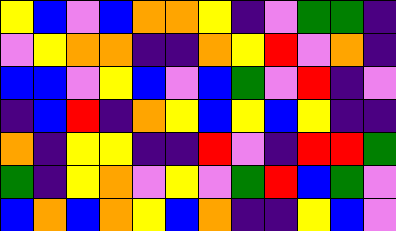[["yellow", "blue", "violet", "blue", "orange", "orange", "yellow", "indigo", "violet", "green", "green", "indigo"], ["violet", "yellow", "orange", "orange", "indigo", "indigo", "orange", "yellow", "red", "violet", "orange", "indigo"], ["blue", "blue", "violet", "yellow", "blue", "violet", "blue", "green", "violet", "red", "indigo", "violet"], ["indigo", "blue", "red", "indigo", "orange", "yellow", "blue", "yellow", "blue", "yellow", "indigo", "indigo"], ["orange", "indigo", "yellow", "yellow", "indigo", "indigo", "red", "violet", "indigo", "red", "red", "green"], ["green", "indigo", "yellow", "orange", "violet", "yellow", "violet", "green", "red", "blue", "green", "violet"], ["blue", "orange", "blue", "orange", "yellow", "blue", "orange", "indigo", "indigo", "yellow", "blue", "violet"]]